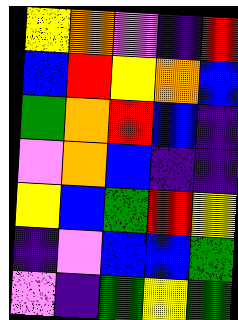[["yellow", "orange", "violet", "indigo", "red"], ["blue", "red", "yellow", "orange", "blue"], ["green", "orange", "red", "blue", "indigo"], ["violet", "orange", "blue", "indigo", "indigo"], ["yellow", "blue", "green", "red", "yellow"], ["indigo", "violet", "blue", "blue", "green"], ["violet", "indigo", "green", "yellow", "green"]]